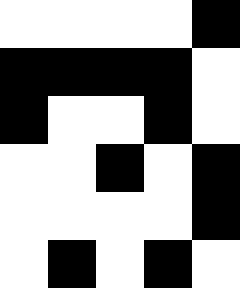[["white", "white", "white", "white", "black"], ["black", "black", "black", "black", "white"], ["black", "white", "white", "black", "white"], ["white", "white", "black", "white", "black"], ["white", "white", "white", "white", "black"], ["white", "black", "white", "black", "white"]]